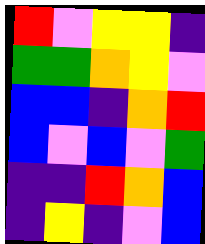[["red", "violet", "yellow", "yellow", "indigo"], ["green", "green", "orange", "yellow", "violet"], ["blue", "blue", "indigo", "orange", "red"], ["blue", "violet", "blue", "violet", "green"], ["indigo", "indigo", "red", "orange", "blue"], ["indigo", "yellow", "indigo", "violet", "blue"]]